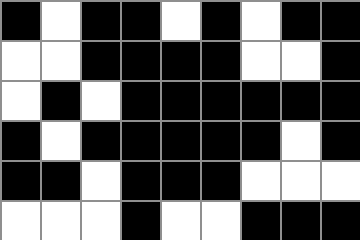[["black", "white", "black", "black", "white", "black", "white", "black", "black"], ["white", "white", "black", "black", "black", "black", "white", "white", "black"], ["white", "black", "white", "black", "black", "black", "black", "black", "black"], ["black", "white", "black", "black", "black", "black", "black", "white", "black"], ["black", "black", "white", "black", "black", "black", "white", "white", "white"], ["white", "white", "white", "black", "white", "white", "black", "black", "black"]]